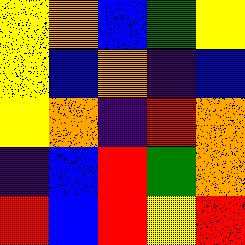[["yellow", "orange", "blue", "green", "yellow"], ["yellow", "blue", "orange", "indigo", "blue"], ["yellow", "orange", "indigo", "red", "orange"], ["indigo", "blue", "red", "green", "orange"], ["red", "blue", "red", "yellow", "red"]]